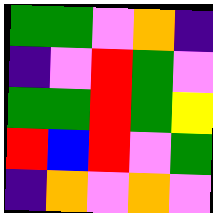[["green", "green", "violet", "orange", "indigo"], ["indigo", "violet", "red", "green", "violet"], ["green", "green", "red", "green", "yellow"], ["red", "blue", "red", "violet", "green"], ["indigo", "orange", "violet", "orange", "violet"]]